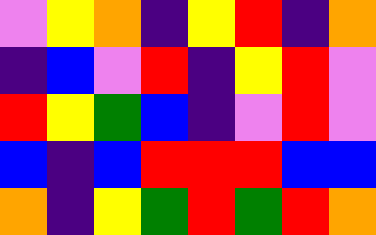[["violet", "yellow", "orange", "indigo", "yellow", "red", "indigo", "orange"], ["indigo", "blue", "violet", "red", "indigo", "yellow", "red", "violet"], ["red", "yellow", "green", "blue", "indigo", "violet", "red", "violet"], ["blue", "indigo", "blue", "red", "red", "red", "blue", "blue"], ["orange", "indigo", "yellow", "green", "red", "green", "red", "orange"]]